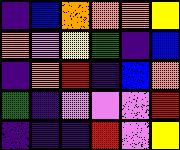[["indigo", "blue", "orange", "orange", "orange", "yellow"], ["orange", "violet", "yellow", "green", "indigo", "blue"], ["indigo", "orange", "red", "indigo", "blue", "orange"], ["green", "indigo", "violet", "violet", "violet", "red"], ["indigo", "indigo", "indigo", "red", "violet", "yellow"]]